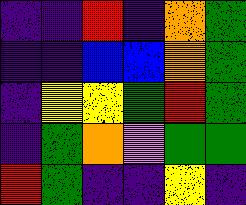[["indigo", "indigo", "red", "indigo", "orange", "green"], ["indigo", "indigo", "blue", "blue", "orange", "green"], ["indigo", "yellow", "yellow", "green", "red", "green"], ["indigo", "green", "orange", "violet", "green", "green"], ["red", "green", "indigo", "indigo", "yellow", "indigo"]]